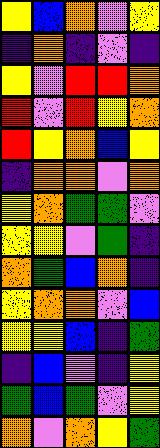[["yellow", "blue", "orange", "violet", "yellow"], ["indigo", "orange", "indigo", "violet", "indigo"], ["yellow", "violet", "red", "red", "orange"], ["red", "violet", "red", "yellow", "orange"], ["red", "yellow", "orange", "blue", "yellow"], ["indigo", "orange", "orange", "violet", "orange"], ["yellow", "orange", "green", "green", "violet"], ["yellow", "yellow", "violet", "green", "indigo"], ["orange", "green", "blue", "orange", "indigo"], ["yellow", "orange", "orange", "violet", "blue"], ["yellow", "yellow", "blue", "indigo", "green"], ["indigo", "blue", "violet", "indigo", "yellow"], ["green", "blue", "green", "violet", "yellow"], ["orange", "violet", "orange", "yellow", "green"]]